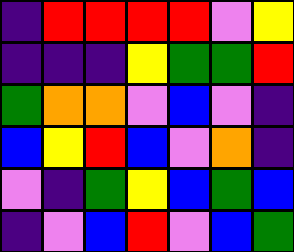[["indigo", "red", "red", "red", "red", "violet", "yellow"], ["indigo", "indigo", "indigo", "yellow", "green", "green", "red"], ["green", "orange", "orange", "violet", "blue", "violet", "indigo"], ["blue", "yellow", "red", "blue", "violet", "orange", "indigo"], ["violet", "indigo", "green", "yellow", "blue", "green", "blue"], ["indigo", "violet", "blue", "red", "violet", "blue", "green"]]